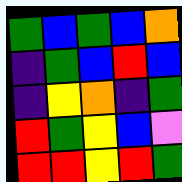[["green", "blue", "green", "blue", "orange"], ["indigo", "green", "blue", "red", "blue"], ["indigo", "yellow", "orange", "indigo", "green"], ["red", "green", "yellow", "blue", "violet"], ["red", "red", "yellow", "red", "green"]]